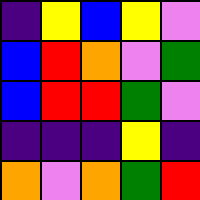[["indigo", "yellow", "blue", "yellow", "violet"], ["blue", "red", "orange", "violet", "green"], ["blue", "red", "red", "green", "violet"], ["indigo", "indigo", "indigo", "yellow", "indigo"], ["orange", "violet", "orange", "green", "red"]]